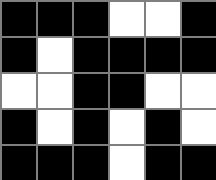[["black", "black", "black", "white", "white", "black"], ["black", "white", "black", "black", "black", "black"], ["white", "white", "black", "black", "white", "white"], ["black", "white", "black", "white", "black", "white"], ["black", "black", "black", "white", "black", "black"]]